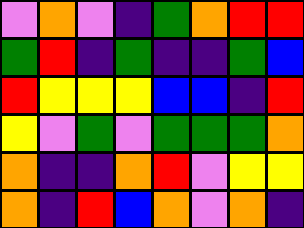[["violet", "orange", "violet", "indigo", "green", "orange", "red", "red"], ["green", "red", "indigo", "green", "indigo", "indigo", "green", "blue"], ["red", "yellow", "yellow", "yellow", "blue", "blue", "indigo", "red"], ["yellow", "violet", "green", "violet", "green", "green", "green", "orange"], ["orange", "indigo", "indigo", "orange", "red", "violet", "yellow", "yellow"], ["orange", "indigo", "red", "blue", "orange", "violet", "orange", "indigo"]]